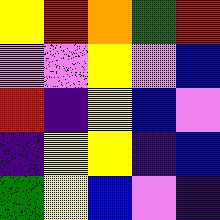[["yellow", "red", "orange", "green", "red"], ["violet", "violet", "yellow", "violet", "blue"], ["red", "indigo", "yellow", "blue", "violet"], ["indigo", "yellow", "yellow", "indigo", "blue"], ["green", "yellow", "blue", "violet", "indigo"]]